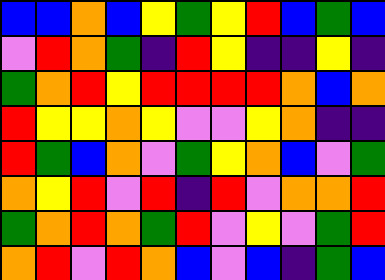[["blue", "blue", "orange", "blue", "yellow", "green", "yellow", "red", "blue", "green", "blue"], ["violet", "red", "orange", "green", "indigo", "red", "yellow", "indigo", "indigo", "yellow", "indigo"], ["green", "orange", "red", "yellow", "red", "red", "red", "red", "orange", "blue", "orange"], ["red", "yellow", "yellow", "orange", "yellow", "violet", "violet", "yellow", "orange", "indigo", "indigo"], ["red", "green", "blue", "orange", "violet", "green", "yellow", "orange", "blue", "violet", "green"], ["orange", "yellow", "red", "violet", "red", "indigo", "red", "violet", "orange", "orange", "red"], ["green", "orange", "red", "orange", "green", "red", "violet", "yellow", "violet", "green", "red"], ["orange", "red", "violet", "red", "orange", "blue", "violet", "blue", "indigo", "green", "blue"]]